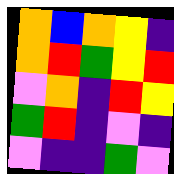[["orange", "blue", "orange", "yellow", "indigo"], ["orange", "red", "green", "yellow", "red"], ["violet", "orange", "indigo", "red", "yellow"], ["green", "red", "indigo", "violet", "indigo"], ["violet", "indigo", "indigo", "green", "violet"]]